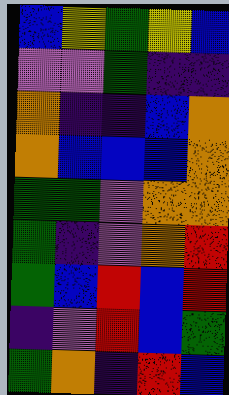[["blue", "yellow", "green", "yellow", "blue"], ["violet", "violet", "green", "indigo", "indigo"], ["orange", "indigo", "indigo", "blue", "orange"], ["orange", "blue", "blue", "blue", "orange"], ["green", "green", "violet", "orange", "orange"], ["green", "indigo", "violet", "orange", "red"], ["green", "blue", "red", "blue", "red"], ["indigo", "violet", "red", "blue", "green"], ["green", "orange", "indigo", "red", "blue"]]